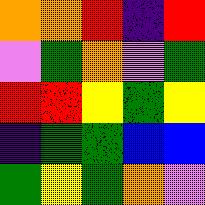[["orange", "orange", "red", "indigo", "red"], ["violet", "green", "orange", "violet", "green"], ["red", "red", "yellow", "green", "yellow"], ["indigo", "green", "green", "blue", "blue"], ["green", "yellow", "green", "orange", "violet"]]